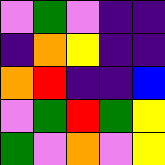[["violet", "green", "violet", "indigo", "indigo"], ["indigo", "orange", "yellow", "indigo", "indigo"], ["orange", "red", "indigo", "indigo", "blue"], ["violet", "green", "red", "green", "yellow"], ["green", "violet", "orange", "violet", "yellow"]]